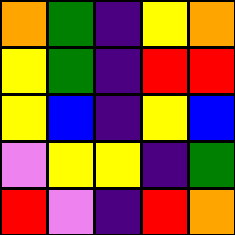[["orange", "green", "indigo", "yellow", "orange"], ["yellow", "green", "indigo", "red", "red"], ["yellow", "blue", "indigo", "yellow", "blue"], ["violet", "yellow", "yellow", "indigo", "green"], ["red", "violet", "indigo", "red", "orange"]]